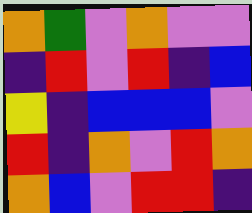[["orange", "green", "violet", "orange", "violet", "violet"], ["indigo", "red", "violet", "red", "indigo", "blue"], ["yellow", "indigo", "blue", "blue", "blue", "violet"], ["red", "indigo", "orange", "violet", "red", "orange"], ["orange", "blue", "violet", "red", "red", "indigo"]]